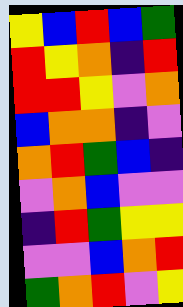[["yellow", "blue", "red", "blue", "green"], ["red", "yellow", "orange", "indigo", "red"], ["red", "red", "yellow", "violet", "orange"], ["blue", "orange", "orange", "indigo", "violet"], ["orange", "red", "green", "blue", "indigo"], ["violet", "orange", "blue", "violet", "violet"], ["indigo", "red", "green", "yellow", "yellow"], ["violet", "violet", "blue", "orange", "red"], ["green", "orange", "red", "violet", "yellow"]]